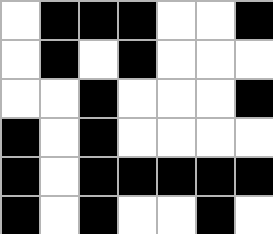[["white", "black", "black", "black", "white", "white", "black"], ["white", "black", "white", "black", "white", "white", "white"], ["white", "white", "black", "white", "white", "white", "black"], ["black", "white", "black", "white", "white", "white", "white"], ["black", "white", "black", "black", "black", "black", "black"], ["black", "white", "black", "white", "white", "black", "white"]]